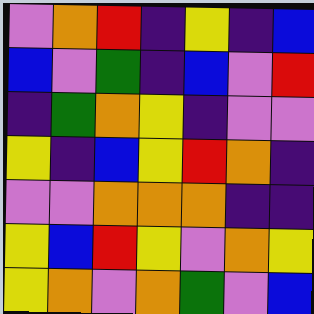[["violet", "orange", "red", "indigo", "yellow", "indigo", "blue"], ["blue", "violet", "green", "indigo", "blue", "violet", "red"], ["indigo", "green", "orange", "yellow", "indigo", "violet", "violet"], ["yellow", "indigo", "blue", "yellow", "red", "orange", "indigo"], ["violet", "violet", "orange", "orange", "orange", "indigo", "indigo"], ["yellow", "blue", "red", "yellow", "violet", "orange", "yellow"], ["yellow", "orange", "violet", "orange", "green", "violet", "blue"]]